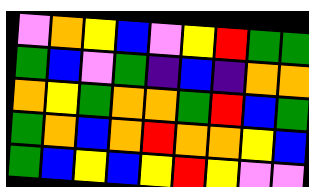[["violet", "orange", "yellow", "blue", "violet", "yellow", "red", "green", "green"], ["green", "blue", "violet", "green", "indigo", "blue", "indigo", "orange", "orange"], ["orange", "yellow", "green", "orange", "orange", "green", "red", "blue", "green"], ["green", "orange", "blue", "orange", "red", "orange", "orange", "yellow", "blue"], ["green", "blue", "yellow", "blue", "yellow", "red", "yellow", "violet", "violet"]]